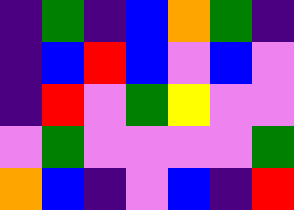[["indigo", "green", "indigo", "blue", "orange", "green", "indigo"], ["indigo", "blue", "red", "blue", "violet", "blue", "violet"], ["indigo", "red", "violet", "green", "yellow", "violet", "violet"], ["violet", "green", "violet", "violet", "violet", "violet", "green"], ["orange", "blue", "indigo", "violet", "blue", "indigo", "red"]]